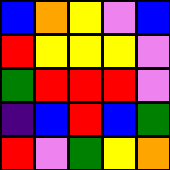[["blue", "orange", "yellow", "violet", "blue"], ["red", "yellow", "yellow", "yellow", "violet"], ["green", "red", "red", "red", "violet"], ["indigo", "blue", "red", "blue", "green"], ["red", "violet", "green", "yellow", "orange"]]